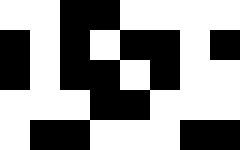[["white", "white", "black", "black", "white", "white", "white", "white"], ["black", "white", "black", "white", "black", "black", "white", "black"], ["black", "white", "black", "black", "white", "black", "white", "white"], ["white", "white", "white", "black", "black", "white", "white", "white"], ["white", "black", "black", "white", "white", "white", "black", "black"]]